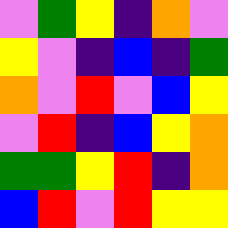[["violet", "green", "yellow", "indigo", "orange", "violet"], ["yellow", "violet", "indigo", "blue", "indigo", "green"], ["orange", "violet", "red", "violet", "blue", "yellow"], ["violet", "red", "indigo", "blue", "yellow", "orange"], ["green", "green", "yellow", "red", "indigo", "orange"], ["blue", "red", "violet", "red", "yellow", "yellow"]]